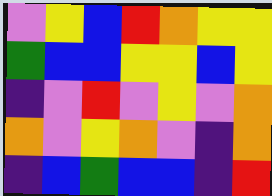[["violet", "yellow", "blue", "red", "orange", "yellow", "yellow"], ["green", "blue", "blue", "yellow", "yellow", "blue", "yellow"], ["indigo", "violet", "red", "violet", "yellow", "violet", "orange"], ["orange", "violet", "yellow", "orange", "violet", "indigo", "orange"], ["indigo", "blue", "green", "blue", "blue", "indigo", "red"]]